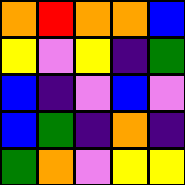[["orange", "red", "orange", "orange", "blue"], ["yellow", "violet", "yellow", "indigo", "green"], ["blue", "indigo", "violet", "blue", "violet"], ["blue", "green", "indigo", "orange", "indigo"], ["green", "orange", "violet", "yellow", "yellow"]]